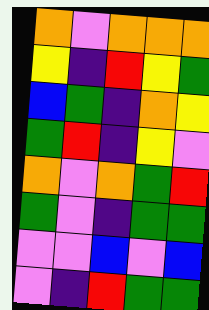[["orange", "violet", "orange", "orange", "orange"], ["yellow", "indigo", "red", "yellow", "green"], ["blue", "green", "indigo", "orange", "yellow"], ["green", "red", "indigo", "yellow", "violet"], ["orange", "violet", "orange", "green", "red"], ["green", "violet", "indigo", "green", "green"], ["violet", "violet", "blue", "violet", "blue"], ["violet", "indigo", "red", "green", "green"]]